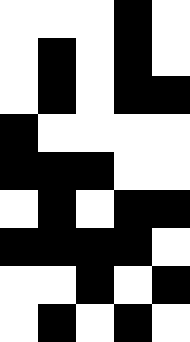[["white", "white", "white", "black", "white"], ["white", "black", "white", "black", "white"], ["white", "black", "white", "black", "black"], ["black", "white", "white", "white", "white"], ["black", "black", "black", "white", "white"], ["white", "black", "white", "black", "black"], ["black", "black", "black", "black", "white"], ["white", "white", "black", "white", "black"], ["white", "black", "white", "black", "white"]]